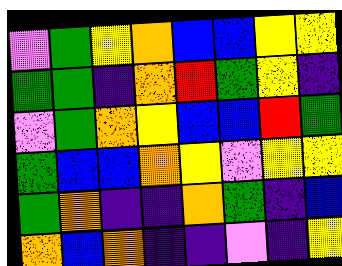[["violet", "green", "yellow", "orange", "blue", "blue", "yellow", "yellow"], ["green", "green", "indigo", "orange", "red", "green", "yellow", "indigo"], ["violet", "green", "orange", "yellow", "blue", "blue", "red", "green"], ["green", "blue", "blue", "orange", "yellow", "violet", "yellow", "yellow"], ["green", "orange", "indigo", "indigo", "orange", "green", "indigo", "blue"], ["orange", "blue", "orange", "indigo", "indigo", "violet", "indigo", "yellow"]]